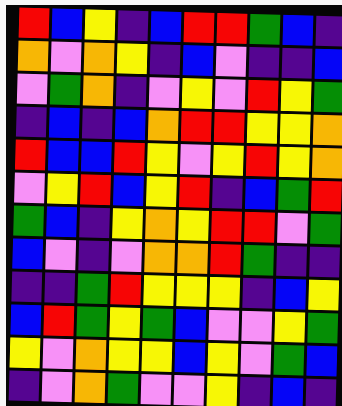[["red", "blue", "yellow", "indigo", "blue", "red", "red", "green", "blue", "indigo"], ["orange", "violet", "orange", "yellow", "indigo", "blue", "violet", "indigo", "indigo", "blue"], ["violet", "green", "orange", "indigo", "violet", "yellow", "violet", "red", "yellow", "green"], ["indigo", "blue", "indigo", "blue", "orange", "red", "red", "yellow", "yellow", "orange"], ["red", "blue", "blue", "red", "yellow", "violet", "yellow", "red", "yellow", "orange"], ["violet", "yellow", "red", "blue", "yellow", "red", "indigo", "blue", "green", "red"], ["green", "blue", "indigo", "yellow", "orange", "yellow", "red", "red", "violet", "green"], ["blue", "violet", "indigo", "violet", "orange", "orange", "red", "green", "indigo", "indigo"], ["indigo", "indigo", "green", "red", "yellow", "yellow", "yellow", "indigo", "blue", "yellow"], ["blue", "red", "green", "yellow", "green", "blue", "violet", "violet", "yellow", "green"], ["yellow", "violet", "orange", "yellow", "yellow", "blue", "yellow", "violet", "green", "blue"], ["indigo", "violet", "orange", "green", "violet", "violet", "yellow", "indigo", "blue", "indigo"]]